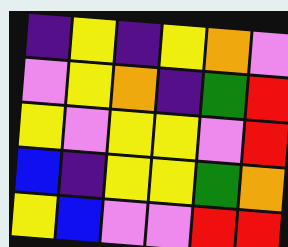[["indigo", "yellow", "indigo", "yellow", "orange", "violet"], ["violet", "yellow", "orange", "indigo", "green", "red"], ["yellow", "violet", "yellow", "yellow", "violet", "red"], ["blue", "indigo", "yellow", "yellow", "green", "orange"], ["yellow", "blue", "violet", "violet", "red", "red"]]